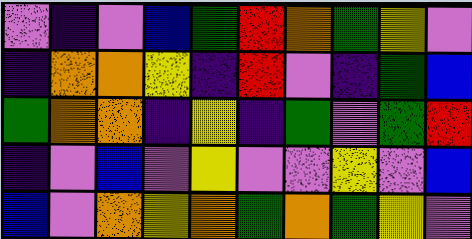[["violet", "indigo", "violet", "blue", "green", "red", "orange", "green", "yellow", "violet"], ["indigo", "orange", "orange", "yellow", "indigo", "red", "violet", "indigo", "green", "blue"], ["green", "orange", "orange", "indigo", "yellow", "indigo", "green", "violet", "green", "red"], ["indigo", "violet", "blue", "violet", "yellow", "violet", "violet", "yellow", "violet", "blue"], ["blue", "violet", "orange", "yellow", "orange", "green", "orange", "green", "yellow", "violet"]]